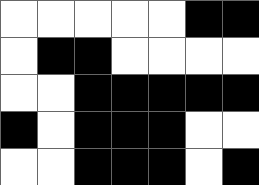[["white", "white", "white", "white", "white", "black", "black"], ["white", "black", "black", "white", "white", "white", "white"], ["white", "white", "black", "black", "black", "black", "black"], ["black", "white", "black", "black", "black", "white", "white"], ["white", "white", "black", "black", "black", "white", "black"]]